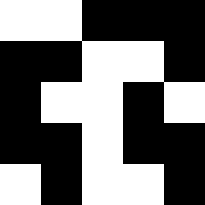[["white", "white", "black", "black", "black"], ["black", "black", "white", "white", "black"], ["black", "white", "white", "black", "white"], ["black", "black", "white", "black", "black"], ["white", "black", "white", "white", "black"]]